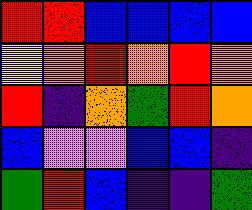[["red", "red", "blue", "blue", "blue", "blue"], ["yellow", "orange", "red", "orange", "red", "orange"], ["red", "indigo", "orange", "green", "red", "orange"], ["blue", "violet", "violet", "blue", "blue", "indigo"], ["green", "red", "blue", "indigo", "indigo", "green"]]